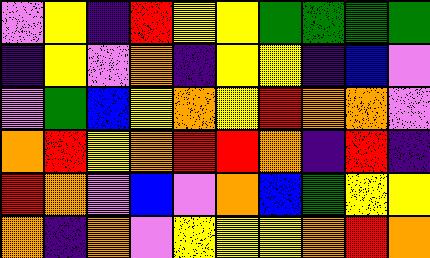[["violet", "yellow", "indigo", "red", "yellow", "yellow", "green", "green", "green", "green"], ["indigo", "yellow", "violet", "orange", "indigo", "yellow", "yellow", "indigo", "blue", "violet"], ["violet", "green", "blue", "yellow", "orange", "yellow", "red", "orange", "orange", "violet"], ["orange", "red", "yellow", "orange", "red", "red", "orange", "indigo", "red", "indigo"], ["red", "orange", "violet", "blue", "violet", "orange", "blue", "green", "yellow", "yellow"], ["orange", "indigo", "orange", "violet", "yellow", "yellow", "yellow", "orange", "red", "orange"]]